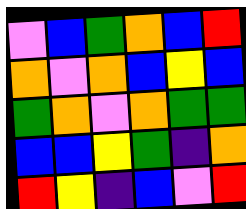[["violet", "blue", "green", "orange", "blue", "red"], ["orange", "violet", "orange", "blue", "yellow", "blue"], ["green", "orange", "violet", "orange", "green", "green"], ["blue", "blue", "yellow", "green", "indigo", "orange"], ["red", "yellow", "indigo", "blue", "violet", "red"]]